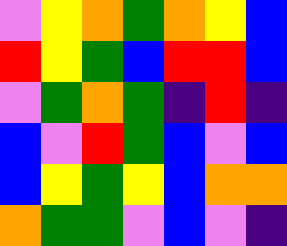[["violet", "yellow", "orange", "green", "orange", "yellow", "blue"], ["red", "yellow", "green", "blue", "red", "red", "blue"], ["violet", "green", "orange", "green", "indigo", "red", "indigo"], ["blue", "violet", "red", "green", "blue", "violet", "blue"], ["blue", "yellow", "green", "yellow", "blue", "orange", "orange"], ["orange", "green", "green", "violet", "blue", "violet", "indigo"]]